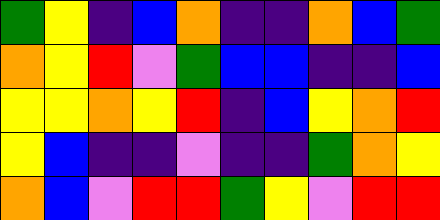[["green", "yellow", "indigo", "blue", "orange", "indigo", "indigo", "orange", "blue", "green"], ["orange", "yellow", "red", "violet", "green", "blue", "blue", "indigo", "indigo", "blue"], ["yellow", "yellow", "orange", "yellow", "red", "indigo", "blue", "yellow", "orange", "red"], ["yellow", "blue", "indigo", "indigo", "violet", "indigo", "indigo", "green", "orange", "yellow"], ["orange", "blue", "violet", "red", "red", "green", "yellow", "violet", "red", "red"]]